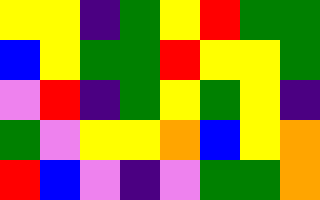[["yellow", "yellow", "indigo", "green", "yellow", "red", "green", "green"], ["blue", "yellow", "green", "green", "red", "yellow", "yellow", "green"], ["violet", "red", "indigo", "green", "yellow", "green", "yellow", "indigo"], ["green", "violet", "yellow", "yellow", "orange", "blue", "yellow", "orange"], ["red", "blue", "violet", "indigo", "violet", "green", "green", "orange"]]